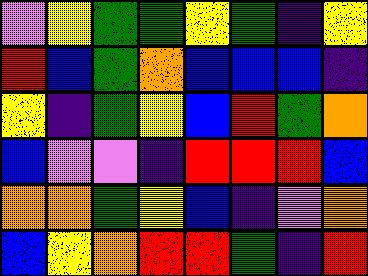[["violet", "yellow", "green", "green", "yellow", "green", "indigo", "yellow"], ["red", "blue", "green", "orange", "blue", "blue", "blue", "indigo"], ["yellow", "indigo", "green", "yellow", "blue", "red", "green", "orange"], ["blue", "violet", "violet", "indigo", "red", "red", "red", "blue"], ["orange", "orange", "green", "yellow", "blue", "indigo", "violet", "orange"], ["blue", "yellow", "orange", "red", "red", "green", "indigo", "red"]]